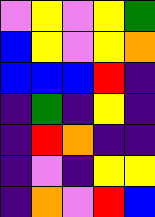[["violet", "yellow", "violet", "yellow", "green"], ["blue", "yellow", "violet", "yellow", "orange"], ["blue", "blue", "blue", "red", "indigo"], ["indigo", "green", "indigo", "yellow", "indigo"], ["indigo", "red", "orange", "indigo", "indigo"], ["indigo", "violet", "indigo", "yellow", "yellow"], ["indigo", "orange", "violet", "red", "blue"]]